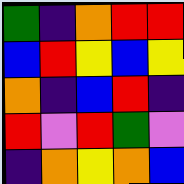[["green", "indigo", "orange", "red", "red"], ["blue", "red", "yellow", "blue", "yellow"], ["orange", "indigo", "blue", "red", "indigo"], ["red", "violet", "red", "green", "violet"], ["indigo", "orange", "yellow", "orange", "blue"]]